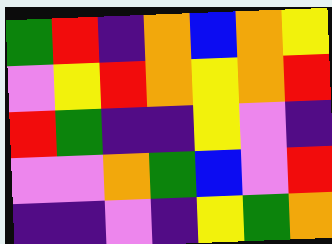[["green", "red", "indigo", "orange", "blue", "orange", "yellow"], ["violet", "yellow", "red", "orange", "yellow", "orange", "red"], ["red", "green", "indigo", "indigo", "yellow", "violet", "indigo"], ["violet", "violet", "orange", "green", "blue", "violet", "red"], ["indigo", "indigo", "violet", "indigo", "yellow", "green", "orange"]]